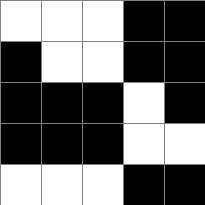[["white", "white", "white", "black", "black"], ["black", "white", "white", "black", "black"], ["black", "black", "black", "white", "black"], ["black", "black", "black", "white", "white"], ["white", "white", "white", "black", "black"]]